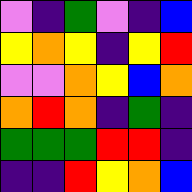[["violet", "indigo", "green", "violet", "indigo", "blue"], ["yellow", "orange", "yellow", "indigo", "yellow", "red"], ["violet", "violet", "orange", "yellow", "blue", "orange"], ["orange", "red", "orange", "indigo", "green", "indigo"], ["green", "green", "green", "red", "red", "indigo"], ["indigo", "indigo", "red", "yellow", "orange", "blue"]]